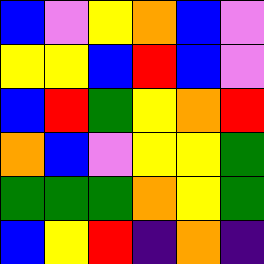[["blue", "violet", "yellow", "orange", "blue", "violet"], ["yellow", "yellow", "blue", "red", "blue", "violet"], ["blue", "red", "green", "yellow", "orange", "red"], ["orange", "blue", "violet", "yellow", "yellow", "green"], ["green", "green", "green", "orange", "yellow", "green"], ["blue", "yellow", "red", "indigo", "orange", "indigo"]]